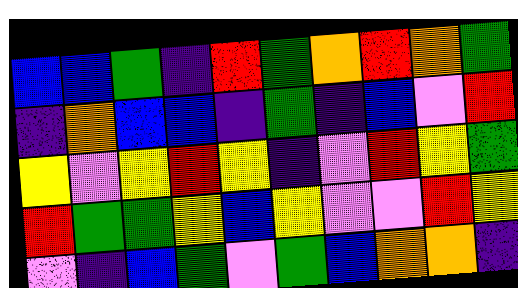[["blue", "blue", "green", "indigo", "red", "green", "orange", "red", "orange", "green"], ["indigo", "orange", "blue", "blue", "indigo", "green", "indigo", "blue", "violet", "red"], ["yellow", "violet", "yellow", "red", "yellow", "indigo", "violet", "red", "yellow", "green"], ["red", "green", "green", "yellow", "blue", "yellow", "violet", "violet", "red", "yellow"], ["violet", "indigo", "blue", "green", "violet", "green", "blue", "orange", "orange", "indigo"]]